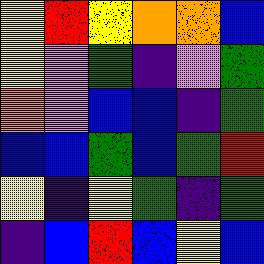[["yellow", "red", "yellow", "orange", "orange", "blue"], ["yellow", "violet", "green", "indigo", "violet", "green"], ["orange", "violet", "blue", "blue", "indigo", "green"], ["blue", "blue", "green", "blue", "green", "red"], ["yellow", "indigo", "yellow", "green", "indigo", "green"], ["indigo", "blue", "red", "blue", "yellow", "blue"]]